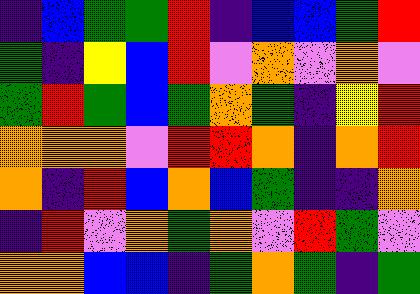[["indigo", "blue", "green", "green", "red", "indigo", "blue", "blue", "green", "red"], ["green", "indigo", "yellow", "blue", "red", "violet", "orange", "violet", "orange", "violet"], ["green", "red", "green", "blue", "green", "orange", "green", "indigo", "yellow", "red"], ["orange", "orange", "orange", "violet", "red", "red", "orange", "indigo", "orange", "red"], ["orange", "indigo", "red", "blue", "orange", "blue", "green", "indigo", "indigo", "orange"], ["indigo", "red", "violet", "orange", "green", "orange", "violet", "red", "green", "violet"], ["orange", "orange", "blue", "blue", "indigo", "green", "orange", "green", "indigo", "green"]]